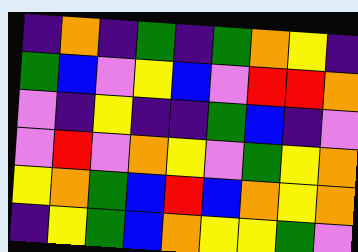[["indigo", "orange", "indigo", "green", "indigo", "green", "orange", "yellow", "indigo"], ["green", "blue", "violet", "yellow", "blue", "violet", "red", "red", "orange"], ["violet", "indigo", "yellow", "indigo", "indigo", "green", "blue", "indigo", "violet"], ["violet", "red", "violet", "orange", "yellow", "violet", "green", "yellow", "orange"], ["yellow", "orange", "green", "blue", "red", "blue", "orange", "yellow", "orange"], ["indigo", "yellow", "green", "blue", "orange", "yellow", "yellow", "green", "violet"]]